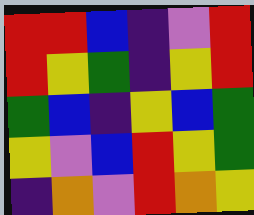[["red", "red", "blue", "indigo", "violet", "red"], ["red", "yellow", "green", "indigo", "yellow", "red"], ["green", "blue", "indigo", "yellow", "blue", "green"], ["yellow", "violet", "blue", "red", "yellow", "green"], ["indigo", "orange", "violet", "red", "orange", "yellow"]]